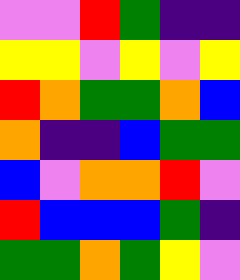[["violet", "violet", "red", "green", "indigo", "indigo"], ["yellow", "yellow", "violet", "yellow", "violet", "yellow"], ["red", "orange", "green", "green", "orange", "blue"], ["orange", "indigo", "indigo", "blue", "green", "green"], ["blue", "violet", "orange", "orange", "red", "violet"], ["red", "blue", "blue", "blue", "green", "indigo"], ["green", "green", "orange", "green", "yellow", "violet"]]